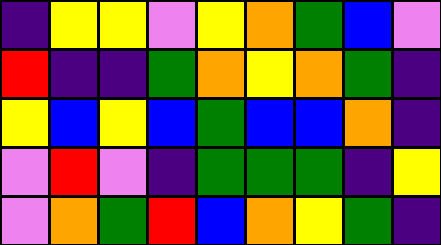[["indigo", "yellow", "yellow", "violet", "yellow", "orange", "green", "blue", "violet"], ["red", "indigo", "indigo", "green", "orange", "yellow", "orange", "green", "indigo"], ["yellow", "blue", "yellow", "blue", "green", "blue", "blue", "orange", "indigo"], ["violet", "red", "violet", "indigo", "green", "green", "green", "indigo", "yellow"], ["violet", "orange", "green", "red", "blue", "orange", "yellow", "green", "indigo"]]